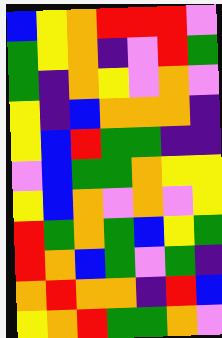[["blue", "yellow", "orange", "red", "red", "red", "violet"], ["green", "yellow", "orange", "indigo", "violet", "red", "green"], ["green", "indigo", "orange", "yellow", "violet", "orange", "violet"], ["yellow", "indigo", "blue", "orange", "orange", "orange", "indigo"], ["yellow", "blue", "red", "green", "green", "indigo", "indigo"], ["violet", "blue", "green", "green", "orange", "yellow", "yellow"], ["yellow", "blue", "orange", "violet", "orange", "violet", "yellow"], ["red", "green", "orange", "green", "blue", "yellow", "green"], ["red", "orange", "blue", "green", "violet", "green", "indigo"], ["orange", "red", "orange", "orange", "indigo", "red", "blue"], ["yellow", "orange", "red", "green", "green", "orange", "violet"]]